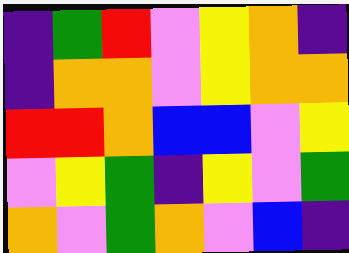[["indigo", "green", "red", "violet", "yellow", "orange", "indigo"], ["indigo", "orange", "orange", "violet", "yellow", "orange", "orange"], ["red", "red", "orange", "blue", "blue", "violet", "yellow"], ["violet", "yellow", "green", "indigo", "yellow", "violet", "green"], ["orange", "violet", "green", "orange", "violet", "blue", "indigo"]]